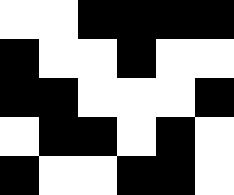[["white", "white", "black", "black", "black", "black"], ["black", "white", "white", "black", "white", "white"], ["black", "black", "white", "white", "white", "black"], ["white", "black", "black", "white", "black", "white"], ["black", "white", "white", "black", "black", "white"]]